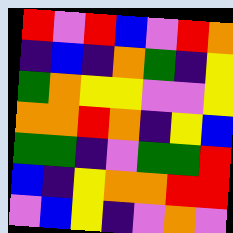[["red", "violet", "red", "blue", "violet", "red", "orange"], ["indigo", "blue", "indigo", "orange", "green", "indigo", "yellow"], ["green", "orange", "yellow", "yellow", "violet", "violet", "yellow"], ["orange", "orange", "red", "orange", "indigo", "yellow", "blue"], ["green", "green", "indigo", "violet", "green", "green", "red"], ["blue", "indigo", "yellow", "orange", "orange", "red", "red"], ["violet", "blue", "yellow", "indigo", "violet", "orange", "violet"]]